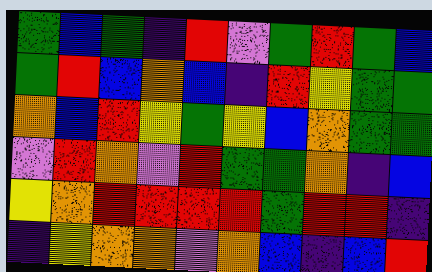[["green", "blue", "green", "indigo", "red", "violet", "green", "red", "green", "blue"], ["green", "red", "blue", "orange", "blue", "indigo", "red", "yellow", "green", "green"], ["orange", "blue", "red", "yellow", "green", "yellow", "blue", "orange", "green", "green"], ["violet", "red", "orange", "violet", "red", "green", "green", "orange", "indigo", "blue"], ["yellow", "orange", "red", "red", "red", "red", "green", "red", "red", "indigo"], ["indigo", "yellow", "orange", "orange", "violet", "orange", "blue", "indigo", "blue", "red"]]